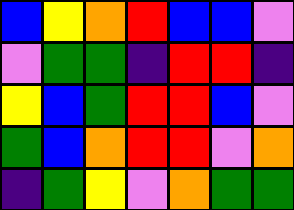[["blue", "yellow", "orange", "red", "blue", "blue", "violet"], ["violet", "green", "green", "indigo", "red", "red", "indigo"], ["yellow", "blue", "green", "red", "red", "blue", "violet"], ["green", "blue", "orange", "red", "red", "violet", "orange"], ["indigo", "green", "yellow", "violet", "orange", "green", "green"]]